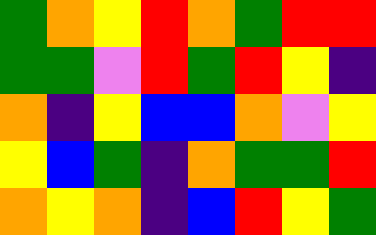[["green", "orange", "yellow", "red", "orange", "green", "red", "red"], ["green", "green", "violet", "red", "green", "red", "yellow", "indigo"], ["orange", "indigo", "yellow", "blue", "blue", "orange", "violet", "yellow"], ["yellow", "blue", "green", "indigo", "orange", "green", "green", "red"], ["orange", "yellow", "orange", "indigo", "blue", "red", "yellow", "green"]]